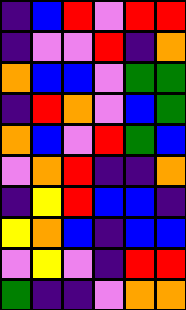[["indigo", "blue", "red", "violet", "red", "red"], ["indigo", "violet", "violet", "red", "indigo", "orange"], ["orange", "blue", "blue", "violet", "green", "green"], ["indigo", "red", "orange", "violet", "blue", "green"], ["orange", "blue", "violet", "red", "green", "blue"], ["violet", "orange", "red", "indigo", "indigo", "orange"], ["indigo", "yellow", "red", "blue", "blue", "indigo"], ["yellow", "orange", "blue", "indigo", "blue", "blue"], ["violet", "yellow", "violet", "indigo", "red", "red"], ["green", "indigo", "indigo", "violet", "orange", "orange"]]